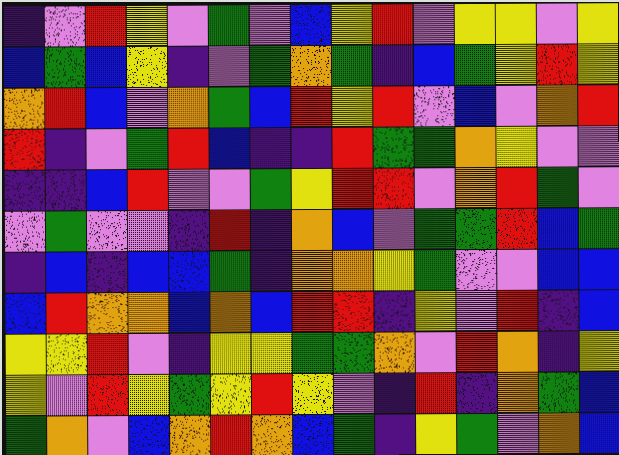[["indigo", "violet", "red", "yellow", "violet", "green", "violet", "blue", "yellow", "red", "violet", "yellow", "yellow", "violet", "yellow"], ["blue", "green", "blue", "yellow", "indigo", "violet", "green", "orange", "green", "indigo", "blue", "green", "yellow", "red", "yellow"], ["orange", "red", "blue", "violet", "orange", "green", "blue", "red", "yellow", "red", "violet", "blue", "violet", "orange", "red"], ["red", "indigo", "violet", "green", "red", "blue", "indigo", "indigo", "red", "green", "green", "orange", "yellow", "violet", "violet"], ["indigo", "indigo", "blue", "red", "violet", "violet", "green", "yellow", "red", "red", "violet", "orange", "red", "green", "violet"], ["violet", "green", "violet", "violet", "indigo", "red", "indigo", "orange", "blue", "violet", "green", "green", "red", "blue", "green"], ["indigo", "blue", "indigo", "blue", "blue", "green", "indigo", "orange", "orange", "yellow", "green", "violet", "violet", "blue", "blue"], ["blue", "red", "orange", "orange", "blue", "orange", "blue", "red", "red", "indigo", "yellow", "violet", "red", "indigo", "blue"], ["yellow", "yellow", "red", "violet", "indigo", "yellow", "yellow", "green", "green", "orange", "violet", "red", "orange", "indigo", "yellow"], ["yellow", "violet", "red", "yellow", "green", "yellow", "red", "yellow", "violet", "indigo", "red", "indigo", "orange", "green", "blue"], ["green", "orange", "violet", "blue", "orange", "red", "orange", "blue", "green", "indigo", "yellow", "green", "violet", "orange", "blue"]]